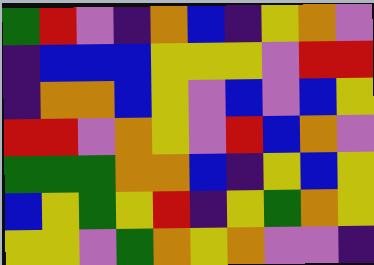[["green", "red", "violet", "indigo", "orange", "blue", "indigo", "yellow", "orange", "violet"], ["indigo", "blue", "blue", "blue", "yellow", "yellow", "yellow", "violet", "red", "red"], ["indigo", "orange", "orange", "blue", "yellow", "violet", "blue", "violet", "blue", "yellow"], ["red", "red", "violet", "orange", "yellow", "violet", "red", "blue", "orange", "violet"], ["green", "green", "green", "orange", "orange", "blue", "indigo", "yellow", "blue", "yellow"], ["blue", "yellow", "green", "yellow", "red", "indigo", "yellow", "green", "orange", "yellow"], ["yellow", "yellow", "violet", "green", "orange", "yellow", "orange", "violet", "violet", "indigo"]]